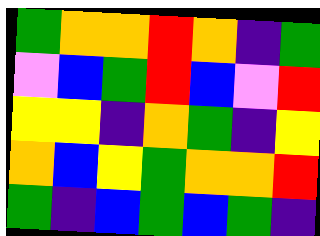[["green", "orange", "orange", "red", "orange", "indigo", "green"], ["violet", "blue", "green", "red", "blue", "violet", "red"], ["yellow", "yellow", "indigo", "orange", "green", "indigo", "yellow"], ["orange", "blue", "yellow", "green", "orange", "orange", "red"], ["green", "indigo", "blue", "green", "blue", "green", "indigo"]]